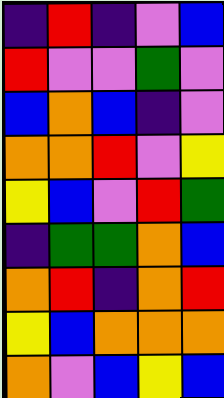[["indigo", "red", "indigo", "violet", "blue"], ["red", "violet", "violet", "green", "violet"], ["blue", "orange", "blue", "indigo", "violet"], ["orange", "orange", "red", "violet", "yellow"], ["yellow", "blue", "violet", "red", "green"], ["indigo", "green", "green", "orange", "blue"], ["orange", "red", "indigo", "orange", "red"], ["yellow", "blue", "orange", "orange", "orange"], ["orange", "violet", "blue", "yellow", "blue"]]